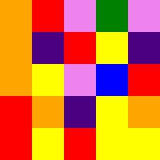[["orange", "red", "violet", "green", "violet"], ["orange", "indigo", "red", "yellow", "indigo"], ["orange", "yellow", "violet", "blue", "red"], ["red", "orange", "indigo", "yellow", "orange"], ["red", "yellow", "red", "yellow", "yellow"]]